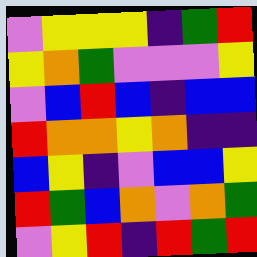[["violet", "yellow", "yellow", "yellow", "indigo", "green", "red"], ["yellow", "orange", "green", "violet", "violet", "violet", "yellow"], ["violet", "blue", "red", "blue", "indigo", "blue", "blue"], ["red", "orange", "orange", "yellow", "orange", "indigo", "indigo"], ["blue", "yellow", "indigo", "violet", "blue", "blue", "yellow"], ["red", "green", "blue", "orange", "violet", "orange", "green"], ["violet", "yellow", "red", "indigo", "red", "green", "red"]]